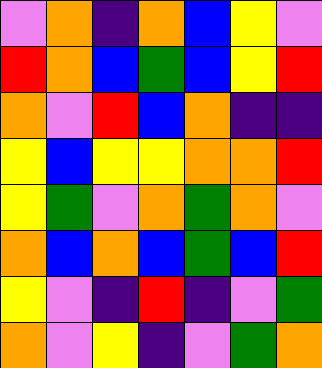[["violet", "orange", "indigo", "orange", "blue", "yellow", "violet"], ["red", "orange", "blue", "green", "blue", "yellow", "red"], ["orange", "violet", "red", "blue", "orange", "indigo", "indigo"], ["yellow", "blue", "yellow", "yellow", "orange", "orange", "red"], ["yellow", "green", "violet", "orange", "green", "orange", "violet"], ["orange", "blue", "orange", "blue", "green", "blue", "red"], ["yellow", "violet", "indigo", "red", "indigo", "violet", "green"], ["orange", "violet", "yellow", "indigo", "violet", "green", "orange"]]